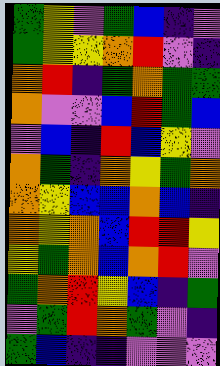[["green", "yellow", "violet", "green", "blue", "indigo", "violet"], ["green", "yellow", "yellow", "orange", "red", "violet", "indigo"], ["orange", "red", "indigo", "green", "orange", "green", "green"], ["orange", "violet", "violet", "blue", "red", "green", "blue"], ["violet", "blue", "indigo", "red", "blue", "yellow", "violet"], ["orange", "green", "indigo", "orange", "yellow", "green", "orange"], ["orange", "yellow", "blue", "blue", "orange", "blue", "indigo"], ["orange", "yellow", "orange", "blue", "red", "red", "yellow"], ["yellow", "green", "orange", "blue", "orange", "red", "violet"], ["green", "orange", "red", "yellow", "blue", "indigo", "green"], ["violet", "green", "red", "orange", "green", "violet", "indigo"], ["green", "blue", "indigo", "indigo", "violet", "violet", "violet"]]